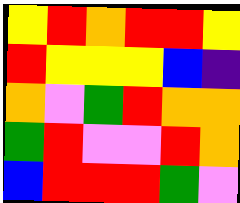[["yellow", "red", "orange", "red", "red", "yellow"], ["red", "yellow", "yellow", "yellow", "blue", "indigo"], ["orange", "violet", "green", "red", "orange", "orange"], ["green", "red", "violet", "violet", "red", "orange"], ["blue", "red", "red", "red", "green", "violet"]]